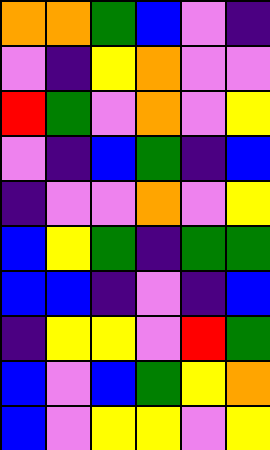[["orange", "orange", "green", "blue", "violet", "indigo"], ["violet", "indigo", "yellow", "orange", "violet", "violet"], ["red", "green", "violet", "orange", "violet", "yellow"], ["violet", "indigo", "blue", "green", "indigo", "blue"], ["indigo", "violet", "violet", "orange", "violet", "yellow"], ["blue", "yellow", "green", "indigo", "green", "green"], ["blue", "blue", "indigo", "violet", "indigo", "blue"], ["indigo", "yellow", "yellow", "violet", "red", "green"], ["blue", "violet", "blue", "green", "yellow", "orange"], ["blue", "violet", "yellow", "yellow", "violet", "yellow"]]